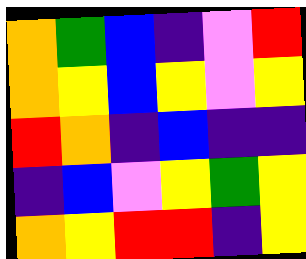[["orange", "green", "blue", "indigo", "violet", "red"], ["orange", "yellow", "blue", "yellow", "violet", "yellow"], ["red", "orange", "indigo", "blue", "indigo", "indigo"], ["indigo", "blue", "violet", "yellow", "green", "yellow"], ["orange", "yellow", "red", "red", "indigo", "yellow"]]